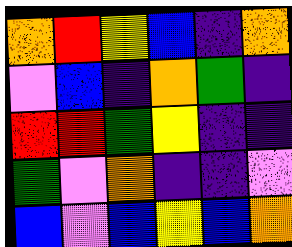[["orange", "red", "yellow", "blue", "indigo", "orange"], ["violet", "blue", "indigo", "orange", "green", "indigo"], ["red", "red", "green", "yellow", "indigo", "indigo"], ["green", "violet", "orange", "indigo", "indigo", "violet"], ["blue", "violet", "blue", "yellow", "blue", "orange"]]